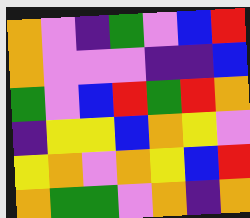[["orange", "violet", "indigo", "green", "violet", "blue", "red"], ["orange", "violet", "violet", "violet", "indigo", "indigo", "blue"], ["green", "violet", "blue", "red", "green", "red", "orange"], ["indigo", "yellow", "yellow", "blue", "orange", "yellow", "violet"], ["yellow", "orange", "violet", "orange", "yellow", "blue", "red"], ["orange", "green", "green", "violet", "orange", "indigo", "orange"]]